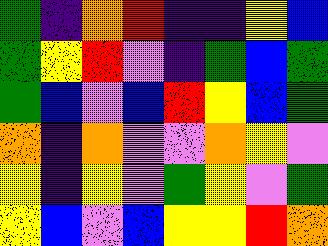[["green", "indigo", "orange", "red", "indigo", "indigo", "yellow", "blue"], ["green", "yellow", "red", "violet", "indigo", "green", "blue", "green"], ["green", "blue", "violet", "blue", "red", "yellow", "blue", "green"], ["orange", "indigo", "orange", "violet", "violet", "orange", "yellow", "violet"], ["yellow", "indigo", "yellow", "violet", "green", "yellow", "violet", "green"], ["yellow", "blue", "violet", "blue", "yellow", "yellow", "red", "orange"]]